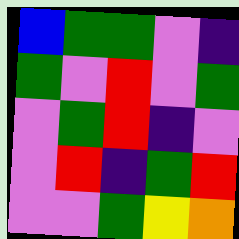[["blue", "green", "green", "violet", "indigo"], ["green", "violet", "red", "violet", "green"], ["violet", "green", "red", "indigo", "violet"], ["violet", "red", "indigo", "green", "red"], ["violet", "violet", "green", "yellow", "orange"]]